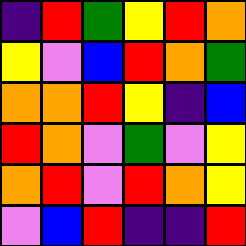[["indigo", "red", "green", "yellow", "red", "orange"], ["yellow", "violet", "blue", "red", "orange", "green"], ["orange", "orange", "red", "yellow", "indigo", "blue"], ["red", "orange", "violet", "green", "violet", "yellow"], ["orange", "red", "violet", "red", "orange", "yellow"], ["violet", "blue", "red", "indigo", "indigo", "red"]]